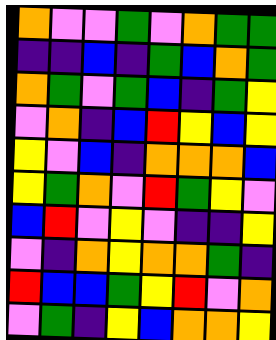[["orange", "violet", "violet", "green", "violet", "orange", "green", "green"], ["indigo", "indigo", "blue", "indigo", "green", "blue", "orange", "green"], ["orange", "green", "violet", "green", "blue", "indigo", "green", "yellow"], ["violet", "orange", "indigo", "blue", "red", "yellow", "blue", "yellow"], ["yellow", "violet", "blue", "indigo", "orange", "orange", "orange", "blue"], ["yellow", "green", "orange", "violet", "red", "green", "yellow", "violet"], ["blue", "red", "violet", "yellow", "violet", "indigo", "indigo", "yellow"], ["violet", "indigo", "orange", "yellow", "orange", "orange", "green", "indigo"], ["red", "blue", "blue", "green", "yellow", "red", "violet", "orange"], ["violet", "green", "indigo", "yellow", "blue", "orange", "orange", "yellow"]]